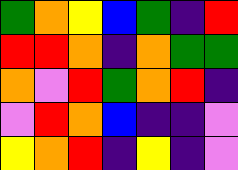[["green", "orange", "yellow", "blue", "green", "indigo", "red"], ["red", "red", "orange", "indigo", "orange", "green", "green"], ["orange", "violet", "red", "green", "orange", "red", "indigo"], ["violet", "red", "orange", "blue", "indigo", "indigo", "violet"], ["yellow", "orange", "red", "indigo", "yellow", "indigo", "violet"]]